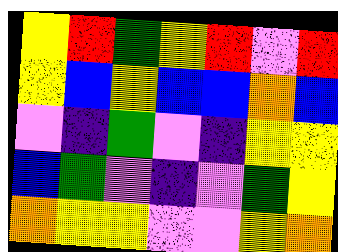[["yellow", "red", "green", "yellow", "red", "violet", "red"], ["yellow", "blue", "yellow", "blue", "blue", "orange", "blue"], ["violet", "indigo", "green", "violet", "indigo", "yellow", "yellow"], ["blue", "green", "violet", "indigo", "violet", "green", "yellow"], ["orange", "yellow", "yellow", "violet", "violet", "yellow", "orange"]]